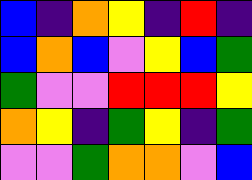[["blue", "indigo", "orange", "yellow", "indigo", "red", "indigo"], ["blue", "orange", "blue", "violet", "yellow", "blue", "green"], ["green", "violet", "violet", "red", "red", "red", "yellow"], ["orange", "yellow", "indigo", "green", "yellow", "indigo", "green"], ["violet", "violet", "green", "orange", "orange", "violet", "blue"]]